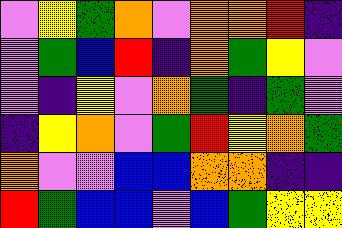[["violet", "yellow", "green", "orange", "violet", "orange", "orange", "red", "indigo"], ["violet", "green", "blue", "red", "indigo", "orange", "green", "yellow", "violet"], ["violet", "indigo", "yellow", "violet", "orange", "green", "indigo", "green", "violet"], ["indigo", "yellow", "orange", "violet", "green", "red", "yellow", "orange", "green"], ["orange", "violet", "violet", "blue", "blue", "orange", "orange", "indigo", "indigo"], ["red", "green", "blue", "blue", "violet", "blue", "green", "yellow", "yellow"]]